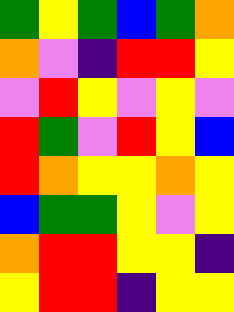[["green", "yellow", "green", "blue", "green", "orange"], ["orange", "violet", "indigo", "red", "red", "yellow"], ["violet", "red", "yellow", "violet", "yellow", "violet"], ["red", "green", "violet", "red", "yellow", "blue"], ["red", "orange", "yellow", "yellow", "orange", "yellow"], ["blue", "green", "green", "yellow", "violet", "yellow"], ["orange", "red", "red", "yellow", "yellow", "indigo"], ["yellow", "red", "red", "indigo", "yellow", "yellow"]]